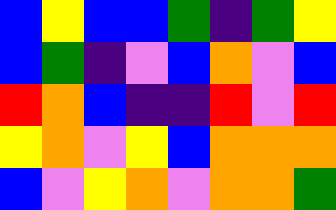[["blue", "yellow", "blue", "blue", "green", "indigo", "green", "yellow"], ["blue", "green", "indigo", "violet", "blue", "orange", "violet", "blue"], ["red", "orange", "blue", "indigo", "indigo", "red", "violet", "red"], ["yellow", "orange", "violet", "yellow", "blue", "orange", "orange", "orange"], ["blue", "violet", "yellow", "orange", "violet", "orange", "orange", "green"]]